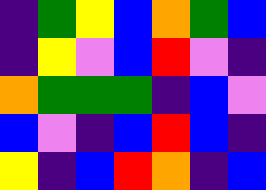[["indigo", "green", "yellow", "blue", "orange", "green", "blue"], ["indigo", "yellow", "violet", "blue", "red", "violet", "indigo"], ["orange", "green", "green", "green", "indigo", "blue", "violet"], ["blue", "violet", "indigo", "blue", "red", "blue", "indigo"], ["yellow", "indigo", "blue", "red", "orange", "indigo", "blue"]]